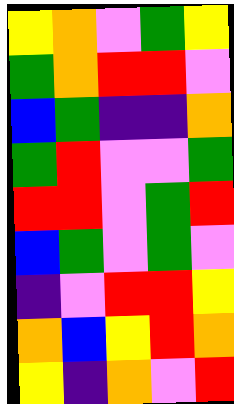[["yellow", "orange", "violet", "green", "yellow"], ["green", "orange", "red", "red", "violet"], ["blue", "green", "indigo", "indigo", "orange"], ["green", "red", "violet", "violet", "green"], ["red", "red", "violet", "green", "red"], ["blue", "green", "violet", "green", "violet"], ["indigo", "violet", "red", "red", "yellow"], ["orange", "blue", "yellow", "red", "orange"], ["yellow", "indigo", "orange", "violet", "red"]]